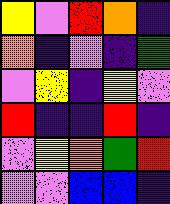[["yellow", "violet", "red", "orange", "indigo"], ["orange", "indigo", "violet", "indigo", "green"], ["violet", "yellow", "indigo", "yellow", "violet"], ["red", "indigo", "indigo", "red", "indigo"], ["violet", "yellow", "orange", "green", "red"], ["violet", "violet", "blue", "blue", "indigo"]]